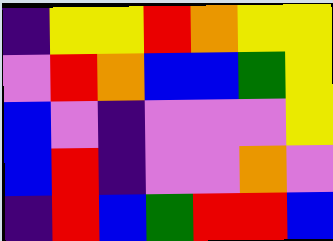[["indigo", "yellow", "yellow", "red", "orange", "yellow", "yellow"], ["violet", "red", "orange", "blue", "blue", "green", "yellow"], ["blue", "violet", "indigo", "violet", "violet", "violet", "yellow"], ["blue", "red", "indigo", "violet", "violet", "orange", "violet"], ["indigo", "red", "blue", "green", "red", "red", "blue"]]